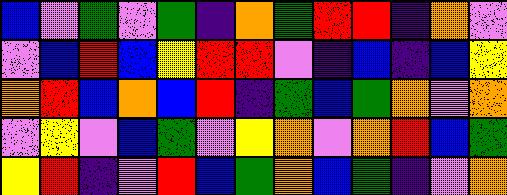[["blue", "violet", "green", "violet", "green", "indigo", "orange", "green", "red", "red", "indigo", "orange", "violet"], ["violet", "blue", "red", "blue", "yellow", "red", "red", "violet", "indigo", "blue", "indigo", "blue", "yellow"], ["orange", "red", "blue", "orange", "blue", "red", "indigo", "green", "blue", "green", "orange", "violet", "orange"], ["violet", "yellow", "violet", "blue", "green", "violet", "yellow", "orange", "violet", "orange", "red", "blue", "green"], ["yellow", "red", "indigo", "violet", "red", "blue", "green", "orange", "blue", "green", "indigo", "violet", "orange"]]